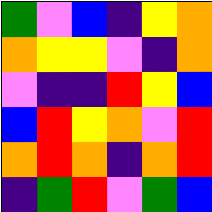[["green", "violet", "blue", "indigo", "yellow", "orange"], ["orange", "yellow", "yellow", "violet", "indigo", "orange"], ["violet", "indigo", "indigo", "red", "yellow", "blue"], ["blue", "red", "yellow", "orange", "violet", "red"], ["orange", "red", "orange", "indigo", "orange", "red"], ["indigo", "green", "red", "violet", "green", "blue"]]